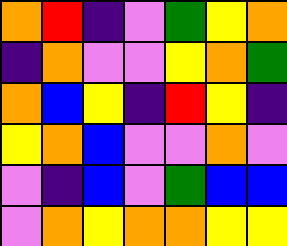[["orange", "red", "indigo", "violet", "green", "yellow", "orange"], ["indigo", "orange", "violet", "violet", "yellow", "orange", "green"], ["orange", "blue", "yellow", "indigo", "red", "yellow", "indigo"], ["yellow", "orange", "blue", "violet", "violet", "orange", "violet"], ["violet", "indigo", "blue", "violet", "green", "blue", "blue"], ["violet", "orange", "yellow", "orange", "orange", "yellow", "yellow"]]